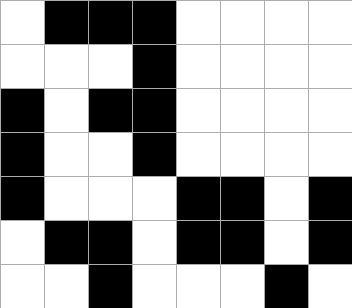[["white", "black", "black", "black", "white", "white", "white", "white"], ["white", "white", "white", "black", "white", "white", "white", "white"], ["black", "white", "black", "black", "white", "white", "white", "white"], ["black", "white", "white", "black", "white", "white", "white", "white"], ["black", "white", "white", "white", "black", "black", "white", "black"], ["white", "black", "black", "white", "black", "black", "white", "black"], ["white", "white", "black", "white", "white", "white", "black", "white"]]